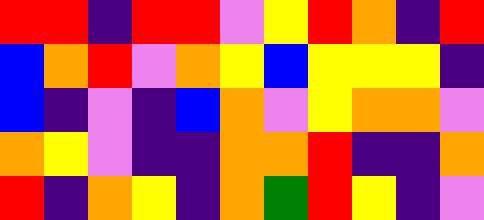[["red", "red", "indigo", "red", "red", "violet", "yellow", "red", "orange", "indigo", "red"], ["blue", "orange", "red", "violet", "orange", "yellow", "blue", "yellow", "yellow", "yellow", "indigo"], ["blue", "indigo", "violet", "indigo", "blue", "orange", "violet", "yellow", "orange", "orange", "violet"], ["orange", "yellow", "violet", "indigo", "indigo", "orange", "orange", "red", "indigo", "indigo", "orange"], ["red", "indigo", "orange", "yellow", "indigo", "orange", "green", "red", "yellow", "indigo", "violet"]]